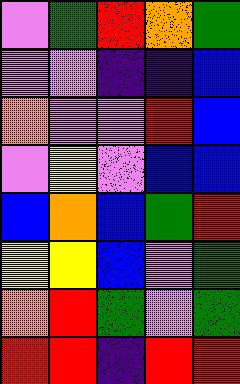[["violet", "green", "red", "orange", "green"], ["violet", "violet", "indigo", "indigo", "blue"], ["orange", "violet", "violet", "red", "blue"], ["violet", "yellow", "violet", "blue", "blue"], ["blue", "orange", "blue", "green", "red"], ["yellow", "yellow", "blue", "violet", "green"], ["orange", "red", "green", "violet", "green"], ["red", "red", "indigo", "red", "red"]]